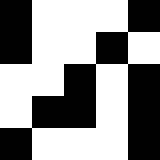[["black", "white", "white", "white", "black"], ["black", "white", "white", "black", "white"], ["white", "white", "black", "white", "black"], ["white", "black", "black", "white", "black"], ["black", "white", "white", "white", "black"]]